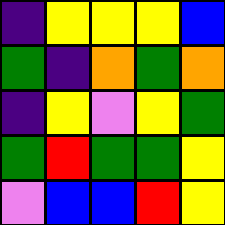[["indigo", "yellow", "yellow", "yellow", "blue"], ["green", "indigo", "orange", "green", "orange"], ["indigo", "yellow", "violet", "yellow", "green"], ["green", "red", "green", "green", "yellow"], ["violet", "blue", "blue", "red", "yellow"]]